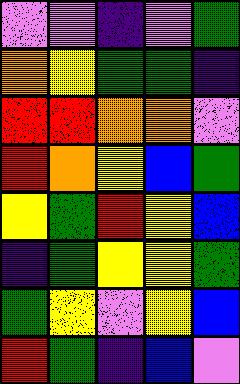[["violet", "violet", "indigo", "violet", "green"], ["orange", "yellow", "green", "green", "indigo"], ["red", "red", "orange", "orange", "violet"], ["red", "orange", "yellow", "blue", "green"], ["yellow", "green", "red", "yellow", "blue"], ["indigo", "green", "yellow", "yellow", "green"], ["green", "yellow", "violet", "yellow", "blue"], ["red", "green", "indigo", "blue", "violet"]]